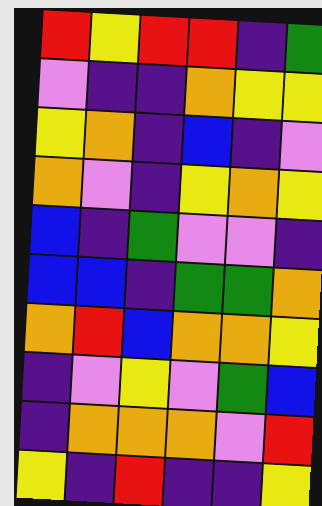[["red", "yellow", "red", "red", "indigo", "green"], ["violet", "indigo", "indigo", "orange", "yellow", "yellow"], ["yellow", "orange", "indigo", "blue", "indigo", "violet"], ["orange", "violet", "indigo", "yellow", "orange", "yellow"], ["blue", "indigo", "green", "violet", "violet", "indigo"], ["blue", "blue", "indigo", "green", "green", "orange"], ["orange", "red", "blue", "orange", "orange", "yellow"], ["indigo", "violet", "yellow", "violet", "green", "blue"], ["indigo", "orange", "orange", "orange", "violet", "red"], ["yellow", "indigo", "red", "indigo", "indigo", "yellow"]]